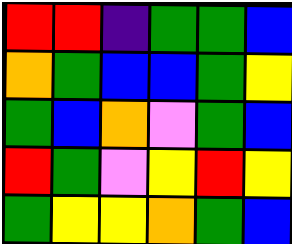[["red", "red", "indigo", "green", "green", "blue"], ["orange", "green", "blue", "blue", "green", "yellow"], ["green", "blue", "orange", "violet", "green", "blue"], ["red", "green", "violet", "yellow", "red", "yellow"], ["green", "yellow", "yellow", "orange", "green", "blue"]]